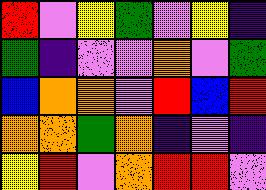[["red", "violet", "yellow", "green", "violet", "yellow", "indigo"], ["green", "indigo", "violet", "violet", "orange", "violet", "green"], ["blue", "orange", "orange", "violet", "red", "blue", "red"], ["orange", "orange", "green", "orange", "indigo", "violet", "indigo"], ["yellow", "red", "violet", "orange", "red", "red", "violet"]]